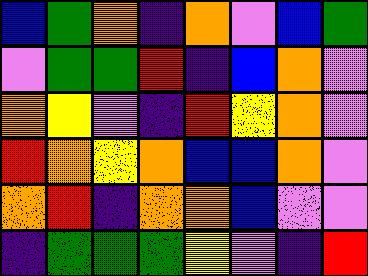[["blue", "green", "orange", "indigo", "orange", "violet", "blue", "green"], ["violet", "green", "green", "red", "indigo", "blue", "orange", "violet"], ["orange", "yellow", "violet", "indigo", "red", "yellow", "orange", "violet"], ["red", "orange", "yellow", "orange", "blue", "blue", "orange", "violet"], ["orange", "red", "indigo", "orange", "orange", "blue", "violet", "violet"], ["indigo", "green", "green", "green", "yellow", "violet", "indigo", "red"]]